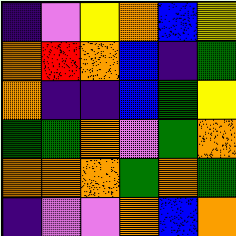[["indigo", "violet", "yellow", "orange", "blue", "yellow"], ["orange", "red", "orange", "blue", "indigo", "green"], ["orange", "indigo", "indigo", "blue", "green", "yellow"], ["green", "green", "orange", "violet", "green", "orange"], ["orange", "orange", "orange", "green", "orange", "green"], ["indigo", "violet", "violet", "orange", "blue", "orange"]]